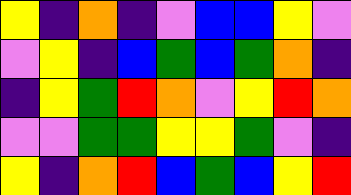[["yellow", "indigo", "orange", "indigo", "violet", "blue", "blue", "yellow", "violet"], ["violet", "yellow", "indigo", "blue", "green", "blue", "green", "orange", "indigo"], ["indigo", "yellow", "green", "red", "orange", "violet", "yellow", "red", "orange"], ["violet", "violet", "green", "green", "yellow", "yellow", "green", "violet", "indigo"], ["yellow", "indigo", "orange", "red", "blue", "green", "blue", "yellow", "red"]]